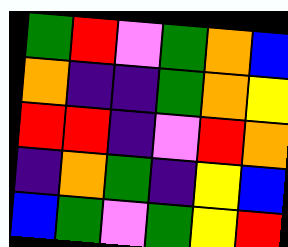[["green", "red", "violet", "green", "orange", "blue"], ["orange", "indigo", "indigo", "green", "orange", "yellow"], ["red", "red", "indigo", "violet", "red", "orange"], ["indigo", "orange", "green", "indigo", "yellow", "blue"], ["blue", "green", "violet", "green", "yellow", "red"]]